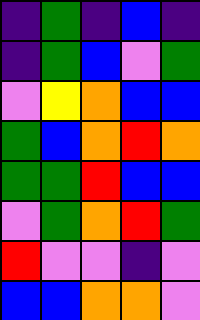[["indigo", "green", "indigo", "blue", "indigo"], ["indigo", "green", "blue", "violet", "green"], ["violet", "yellow", "orange", "blue", "blue"], ["green", "blue", "orange", "red", "orange"], ["green", "green", "red", "blue", "blue"], ["violet", "green", "orange", "red", "green"], ["red", "violet", "violet", "indigo", "violet"], ["blue", "blue", "orange", "orange", "violet"]]